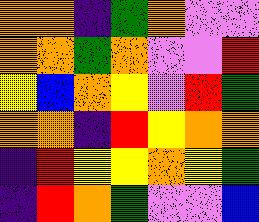[["orange", "orange", "indigo", "green", "orange", "violet", "violet"], ["orange", "orange", "green", "orange", "violet", "violet", "red"], ["yellow", "blue", "orange", "yellow", "violet", "red", "green"], ["orange", "orange", "indigo", "red", "yellow", "orange", "orange"], ["indigo", "red", "yellow", "yellow", "orange", "yellow", "green"], ["indigo", "red", "orange", "green", "violet", "violet", "blue"]]